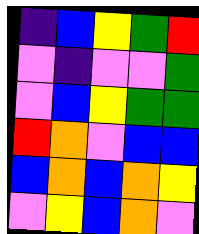[["indigo", "blue", "yellow", "green", "red"], ["violet", "indigo", "violet", "violet", "green"], ["violet", "blue", "yellow", "green", "green"], ["red", "orange", "violet", "blue", "blue"], ["blue", "orange", "blue", "orange", "yellow"], ["violet", "yellow", "blue", "orange", "violet"]]